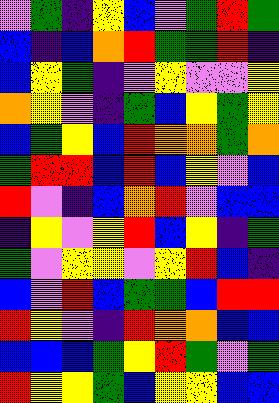[["violet", "green", "indigo", "yellow", "blue", "violet", "green", "red", "green"], ["blue", "indigo", "blue", "orange", "red", "green", "green", "red", "indigo"], ["blue", "yellow", "green", "indigo", "violet", "yellow", "violet", "violet", "yellow"], ["orange", "yellow", "violet", "indigo", "green", "blue", "yellow", "green", "yellow"], ["blue", "green", "yellow", "blue", "red", "orange", "orange", "green", "orange"], ["green", "red", "red", "blue", "red", "blue", "yellow", "violet", "blue"], ["red", "violet", "indigo", "blue", "orange", "red", "violet", "blue", "blue"], ["indigo", "yellow", "violet", "yellow", "red", "blue", "yellow", "indigo", "green"], ["green", "violet", "yellow", "yellow", "violet", "yellow", "red", "blue", "indigo"], ["blue", "violet", "red", "blue", "green", "green", "blue", "red", "red"], ["red", "yellow", "violet", "indigo", "red", "orange", "orange", "blue", "blue"], ["blue", "blue", "blue", "green", "yellow", "red", "green", "violet", "green"], ["red", "yellow", "yellow", "green", "blue", "yellow", "yellow", "blue", "blue"]]